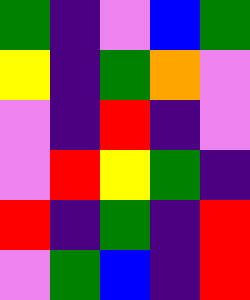[["green", "indigo", "violet", "blue", "green"], ["yellow", "indigo", "green", "orange", "violet"], ["violet", "indigo", "red", "indigo", "violet"], ["violet", "red", "yellow", "green", "indigo"], ["red", "indigo", "green", "indigo", "red"], ["violet", "green", "blue", "indigo", "red"]]